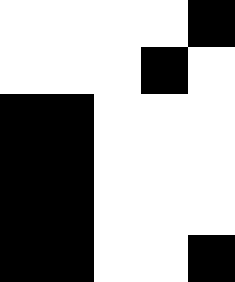[["white", "white", "white", "white", "black"], ["white", "white", "white", "black", "white"], ["black", "black", "white", "white", "white"], ["black", "black", "white", "white", "white"], ["black", "black", "white", "white", "white"], ["black", "black", "white", "white", "black"]]